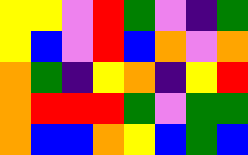[["yellow", "yellow", "violet", "red", "green", "violet", "indigo", "green"], ["yellow", "blue", "violet", "red", "blue", "orange", "violet", "orange"], ["orange", "green", "indigo", "yellow", "orange", "indigo", "yellow", "red"], ["orange", "red", "red", "red", "green", "violet", "green", "green"], ["orange", "blue", "blue", "orange", "yellow", "blue", "green", "blue"]]